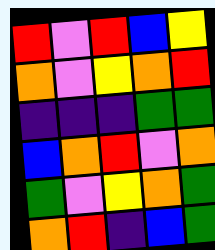[["red", "violet", "red", "blue", "yellow"], ["orange", "violet", "yellow", "orange", "red"], ["indigo", "indigo", "indigo", "green", "green"], ["blue", "orange", "red", "violet", "orange"], ["green", "violet", "yellow", "orange", "green"], ["orange", "red", "indigo", "blue", "green"]]